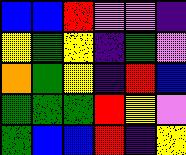[["blue", "blue", "red", "violet", "violet", "indigo"], ["yellow", "green", "yellow", "indigo", "green", "violet"], ["orange", "green", "yellow", "indigo", "red", "blue"], ["green", "green", "green", "red", "yellow", "violet"], ["green", "blue", "blue", "red", "indigo", "yellow"]]